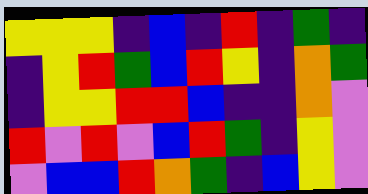[["yellow", "yellow", "yellow", "indigo", "blue", "indigo", "red", "indigo", "green", "indigo"], ["indigo", "yellow", "red", "green", "blue", "red", "yellow", "indigo", "orange", "green"], ["indigo", "yellow", "yellow", "red", "red", "blue", "indigo", "indigo", "orange", "violet"], ["red", "violet", "red", "violet", "blue", "red", "green", "indigo", "yellow", "violet"], ["violet", "blue", "blue", "red", "orange", "green", "indigo", "blue", "yellow", "violet"]]